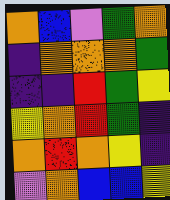[["orange", "blue", "violet", "green", "orange"], ["indigo", "orange", "orange", "orange", "green"], ["indigo", "indigo", "red", "green", "yellow"], ["yellow", "orange", "red", "green", "indigo"], ["orange", "red", "orange", "yellow", "indigo"], ["violet", "orange", "blue", "blue", "yellow"]]